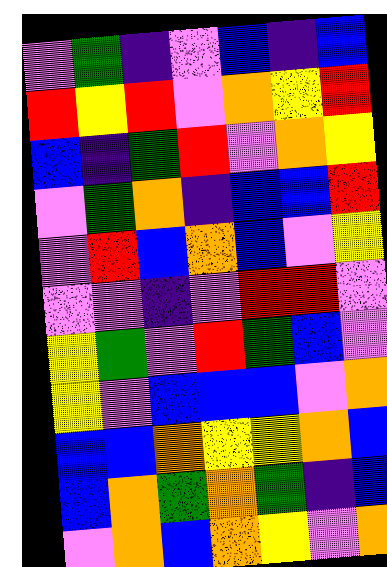[["violet", "green", "indigo", "violet", "blue", "indigo", "blue"], ["red", "yellow", "red", "violet", "orange", "yellow", "red"], ["blue", "indigo", "green", "red", "violet", "orange", "yellow"], ["violet", "green", "orange", "indigo", "blue", "blue", "red"], ["violet", "red", "blue", "orange", "blue", "violet", "yellow"], ["violet", "violet", "indigo", "violet", "red", "red", "violet"], ["yellow", "green", "violet", "red", "green", "blue", "violet"], ["yellow", "violet", "blue", "blue", "blue", "violet", "orange"], ["blue", "blue", "orange", "yellow", "yellow", "orange", "blue"], ["blue", "orange", "green", "orange", "green", "indigo", "blue"], ["violet", "orange", "blue", "orange", "yellow", "violet", "orange"]]